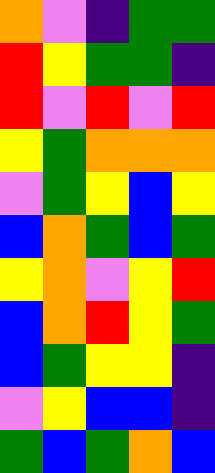[["orange", "violet", "indigo", "green", "green"], ["red", "yellow", "green", "green", "indigo"], ["red", "violet", "red", "violet", "red"], ["yellow", "green", "orange", "orange", "orange"], ["violet", "green", "yellow", "blue", "yellow"], ["blue", "orange", "green", "blue", "green"], ["yellow", "orange", "violet", "yellow", "red"], ["blue", "orange", "red", "yellow", "green"], ["blue", "green", "yellow", "yellow", "indigo"], ["violet", "yellow", "blue", "blue", "indigo"], ["green", "blue", "green", "orange", "blue"]]